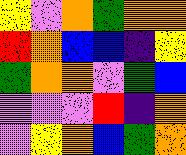[["yellow", "violet", "orange", "green", "orange", "orange"], ["red", "orange", "blue", "blue", "indigo", "yellow"], ["green", "orange", "orange", "violet", "green", "blue"], ["violet", "violet", "violet", "red", "indigo", "orange"], ["violet", "yellow", "orange", "blue", "green", "orange"]]